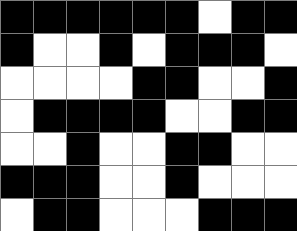[["black", "black", "black", "black", "black", "black", "white", "black", "black"], ["black", "white", "white", "black", "white", "black", "black", "black", "white"], ["white", "white", "white", "white", "black", "black", "white", "white", "black"], ["white", "black", "black", "black", "black", "white", "white", "black", "black"], ["white", "white", "black", "white", "white", "black", "black", "white", "white"], ["black", "black", "black", "white", "white", "black", "white", "white", "white"], ["white", "black", "black", "white", "white", "white", "black", "black", "black"]]